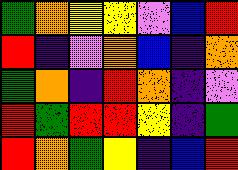[["green", "orange", "yellow", "yellow", "violet", "blue", "red"], ["red", "indigo", "violet", "orange", "blue", "indigo", "orange"], ["green", "orange", "indigo", "red", "orange", "indigo", "violet"], ["red", "green", "red", "red", "yellow", "indigo", "green"], ["red", "orange", "green", "yellow", "indigo", "blue", "red"]]